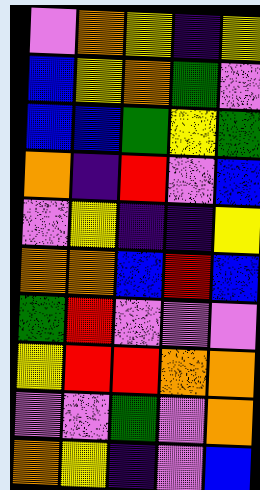[["violet", "orange", "yellow", "indigo", "yellow"], ["blue", "yellow", "orange", "green", "violet"], ["blue", "blue", "green", "yellow", "green"], ["orange", "indigo", "red", "violet", "blue"], ["violet", "yellow", "indigo", "indigo", "yellow"], ["orange", "orange", "blue", "red", "blue"], ["green", "red", "violet", "violet", "violet"], ["yellow", "red", "red", "orange", "orange"], ["violet", "violet", "green", "violet", "orange"], ["orange", "yellow", "indigo", "violet", "blue"]]